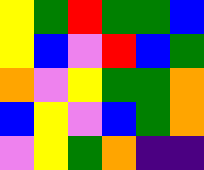[["yellow", "green", "red", "green", "green", "blue"], ["yellow", "blue", "violet", "red", "blue", "green"], ["orange", "violet", "yellow", "green", "green", "orange"], ["blue", "yellow", "violet", "blue", "green", "orange"], ["violet", "yellow", "green", "orange", "indigo", "indigo"]]